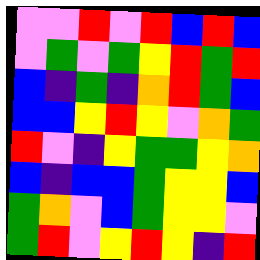[["violet", "violet", "red", "violet", "red", "blue", "red", "blue"], ["violet", "green", "violet", "green", "yellow", "red", "green", "red"], ["blue", "indigo", "green", "indigo", "orange", "red", "green", "blue"], ["blue", "blue", "yellow", "red", "yellow", "violet", "orange", "green"], ["red", "violet", "indigo", "yellow", "green", "green", "yellow", "orange"], ["blue", "indigo", "blue", "blue", "green", "yellow", "yellow", "blue"], ["green", "orange", "violet", "blue", "green", "yellow", "yellow", "violet"], ["green", "red", "violet", "yellow", "red", "yellow", "indigo", "red"]]